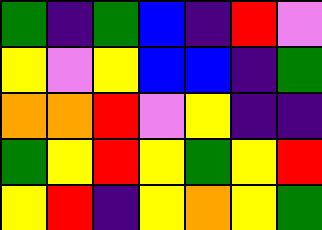[["green", "indigo", "green", "blue", "indigo", "red", "violet"], ["yellow", "violet", "yellow", "blue", "blue", "indigo", "green"], ["orange", "orange", "red", "violet", "yellow", "indigo", "indigo"], ["green", "yellow", "red", "yellow", "green", "yellow", "red"], ["yellow", "red", "indigo", "yellow", "orange", "yellow", "green"]]